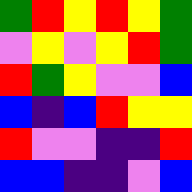[["green", "red", "yellow", "red", "yellow", "green"], ["violet", "yellow", "violet", "yellow", "red", "green"], ["red", "green", "yellow", "violet", "violet", "blue"], ["blue", "indigo", "blue", "red", "yellow", "yellow"], ["red", "violet", "violet", "indigo", "indigo", "red"], ["blue", "blue", "indigo", "indigo", "violet", "blue"]]